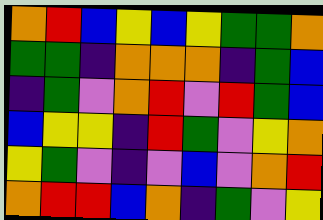[["orange", "red", "blue", "yellow", "blue", "yellow", "green", "green", "orange"], ["green", "green", "indigo", "orange", "orange", "orange", "indigo", "green", "blue"], ["indigo", "green", "violet", "orange", "red", "violet", "red", "green", "blue"], ["blue", "yellow", "yellow", "indigo", "red", "green", "violet", "yellow", "orange"], ["yellow", "green", "violet", "indigo", "violet", "blue", "violet", "orange", "red"], ["orange", "red", "red", "blue", "orange", "indigo", "green", "violet", "yellow"]]